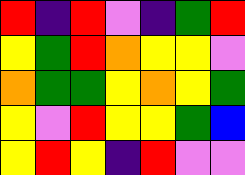[["red", "indigo", "red", "violet", "indigo", "green", "red"], ["yellow", "green", "red", "orange", "yellow", "yellow", "violet"], ["orange", "green", "green", "yellow", "orange", "yellow", "green"], ["yellow", "violet", "red", "yellow", "yellow", "green", "blue"], ["yellow", "red", "yellow", "indigo", "red", "violet", "violet"]]